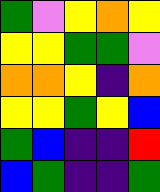[["green", "violet", "yellow", "orange", "yellow"], ["yellow", "yellow", "green", "green", "violet"], ["orange", "orange", "yellow", "indigo", "orange"], ["yellow", "yellow", "green", "yellow", "blue"], ["green", "blue", "indigo", "indigo", "red"], ["blue", "green", "indigo", "indigo", "green"]]